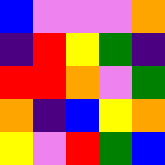[["blue", "violet", "violet", "violet", "orange"], ["indigo", "red", "yellow", "green", "indigo"], ["red", "red", "orange", "violet", "green"], ["orange", "indigo", "blue", "yellow", "orange"], ["yellow", "violet", "red", "green", "blue"]]